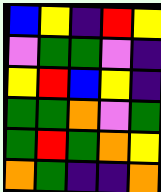[["blue", "yellow", "indigo", "red", "yellow"], ["violet", "green", "green", "violet", "indigo"], ["yellow", "red", "blue", "yellow", "indigo"], ["green", "green", "orange", "violet", "green"], ["green", "red", "green", "orange", "yellow"], ["orange", "green", "indigo", "indigo", "orange"]]